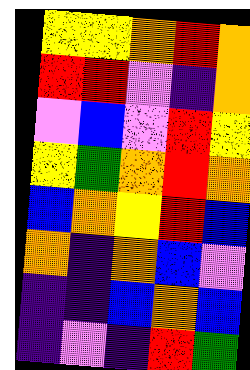[["yellow", "yellow", "orange", "red", "orange"], ["red", "red", "violet", "indigo", "orange"], ["violet", "blue", "violet", "red", "yellow"], ["yellow", "green", "orange", "red", "orange"], ["blue", "orange", "yellow", "red", "blue"], ["orange", "indigo", "orange", "blue", "violet"], ["indigo", "indigo", "blue", "orange", "blue"], ["indigo", "violet", "indigo", "red", "green"]]